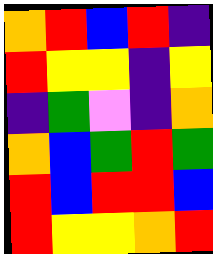[["orange", "red", "blue", "red", "indigo"], ["red", "yellow", "yellow", "indigo", "yellow"], ["indigo", "green", "violet", "indigo", "orange"], ["orange", "blue", "green", "red", "green"], ["red", "blue", "red", "red", "blue"], ["red", "yellow", "yellow", "orange", "red"]]